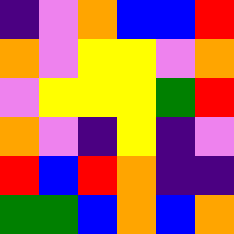[["indigo", "violet", "orange", "blue", "blue", "red"], ["orange", "violet", "yellow", "yellow", "violet", "orange"], ["violet", "yellow", "yellow", "yellow", "green", "red"], ["orange", "violet", "indigo", "yellow", "indigo", "violet"], ["red", "blue", "red", "orange", "indigo", "indigo"], ["green", "green", "blue", "orange", "blue", "orange"]]